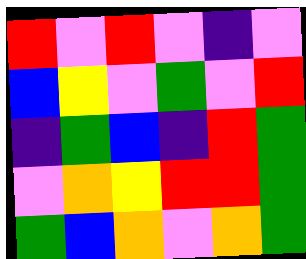[["red", "violet", "red", "violet", "indigo", "violet"], ["blue", "yellow", "violet", "green", "violet", "red"], ["indigo", "green", "blue", "indigo", "red", "green"], ["violet", "orange", "yellow", "red", "red", "green"], ["green", "blue", "orange", "violet", "orange", "green"]]